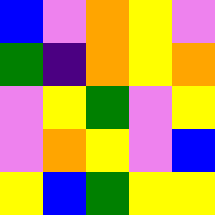[["blue", "violet", "orange", "yellow", "violet"], ["green", "indigo", "orange", "yellow", "orange"], ["violet", "yellow", "green", "violet", "yellow"], ["violet", "orange", "yellow", "violet", "blue"], ["yellow", "blue", "green", "yellow", "yellow"]]